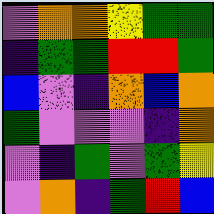[["violet", "orange", "orange", "yellow", "green", "green"], ["indigo", "green", "green", "red", "red", "green"], ["blue", "violet", "indigo", "orange", "blue", "orange"], ["green", "violet", "violet", "violet", "indigo", "orange"], ["violet", "indigo", "green", "violet", "green", "yellow"], ["violet", "orange", "indigo", "green", "red", "blue"]]